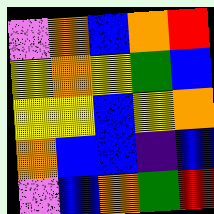[["violet", "orange", "blue", "orange", "red"], ["yellow", "orange", "yellow", "green", "blue"], ["yellow", "yellow", "blue", "yellow", "orange"], ["orange", "blue", "blue", "indigo", "blue"], ["violet", "blue", "orange", "green", "red"]]